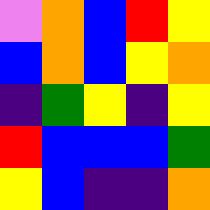[["violet", "orange", "blue", "red", "yellow"], ["blue", "orange", "blue", "yellow", "orange"], ["indigo", "green", "yellow", "indigo", "yellow"], ["red", "blue", "blue", "blue", "green"], ["yellow", "blue", "indigo", "indigo", "orange"]]